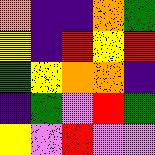[["orange", "indigo", "indigo", "orange", "green"], ["yellow", "indigo", "red", "yellow", "red"], ["green", "yellow", "orange", "orange", "indigo"], ["indigo", "green", "violet", "red", "green"], ["yellow", "violet", "red", "violet", "violet"]]